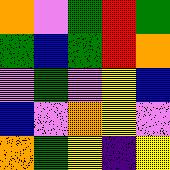[["orange", "violet", "green", "red", "green"], ["green", "blue", "green", "red", "orange"], ["violet", "green", "violet", "yellow", "blue"], ["blue", "violet", "orange", "yellow", "violet"], ["orange", "green", "yellow", "indigo", "yellow"]]